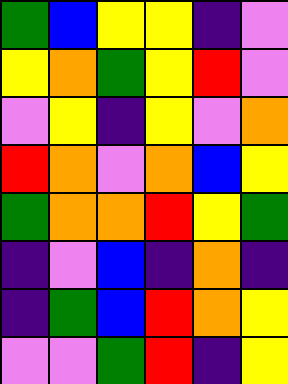[["green", "blue", "yellow", "yellow", "indigo", "violet"], ["yellow", "orange", "green", "yellow", "red", "violet"], ["violet", "yellow", "indigo", "yellow", "violet", "orange"], ["red", "orange", "violet", "orange", "blue", "yellow"], ["green", "orange", "orange", "red", "yellow", "green"], ["indigo", "violet", "blue", "indigo", "orange", "indigo"], ["indigo", "green", "blue", "red", "orange", "yellow"], ["violet", "violet", "green", "red", "indigo", "yellow"]]